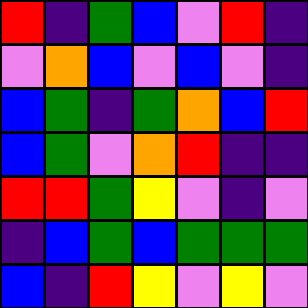[["red", "indigo", "green", "blue", "violet", "red", "indigo"], ["violet", "orange", "blue", "violet", "blue", "violet", "indigo"], ["blue", "green", "indigo", "green", "orange", "blue", "red"], ["blue", "green", "violet", "orange", "red", "indigo", "indigo"], ["red", "red", "green", "yellow", "violet", "indigo", "violet"], ["indigo", "blue", "green", "blue", "green", "green", "green"], ["blue", "indigo", "red", "yellow", "violet", "yellow", "violet"]]